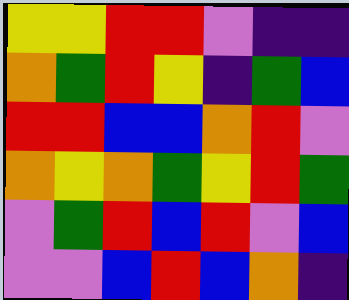[["yellow", "yellow", "red", "red", "violet", "indigo", "indigo"], ["orange", "green", "red", "yellow", "indigo", "green", "blue"], ["red", "red", "blue", "blue", "orange", "red", "violet"], ["orange", "yellow", "orange", "green", "yellow", "red", "green"], ["violet", "green", "red", "blue", "red", "violet", "blue"], ["violet", "violet", "blue", "red", "blue", "orange", "indigo"]]